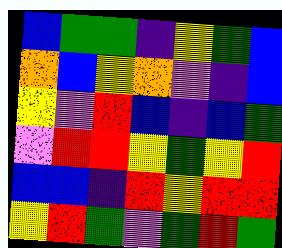[["blue", "green", "green", "indigo", "yellow", "green", "blue"], ["orange", "blue", "yellow", "orange", "violet", "indigo", "blue"], ["yellow", "violet", "red", "blue", "indigo", "blue", "green"], ["violet", "red", "red", "yellow", "green", "yellow", "red"], ["blue", "blue", "indigo", "red", "yellow", "red", "red"], ["yellow", "red", "green", "violet", "green", "red", "green"]]